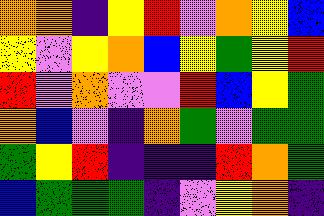[["orange", "orange", "indigo", "yellow", "red", "violet", "orange", "yellow", "blue"], ["yellow", "violet", "yellow", "orange", "blue", "yellow", "green", "yellow", "red"], ["red", "violet", "orange", "violet", "violet", "red", "blue", "yellow", "green"], ["orange", "blue", "violet", "indigo", "orange", "green", "violet", "green", "green"], ["green", "yellow", "red", "indigo", "indigo", "indigo", "red", "orange", "green"], ["blue", "green", "green", "green", "indigo", "violet", "yellow", "orange", "indigo"]]